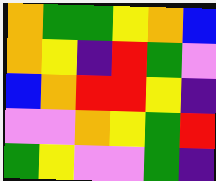[["orange", "green", "green", "yellow", "orange", "blue"], ["orange", "yellow", "indigo", "red", "green", "violet"], ["blue", "orange", "red", "red", "yellow", "indigo"], ["violet", "violet", "orange", "yellow", "green", "red"], ["green", "yellow", "violet", "violet", "green", "indigo"]]